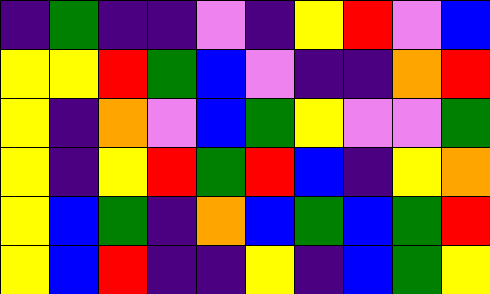[["indigo", "green", "indigo", "indigo", "violet", "indigo", "yellow", "red", "violet", "blue"], ["yellow", "yellow", "red", "green", "blue", "violet", "indigo", "indigo", "orange", "red"], ["yellow", "indigo", "orange", "violet", "blue", "green", "yellow", "violet", "violet", "green"], ["yellow", "indigo", "yellow", "red", "green", "red", "blue", "indigo", "yellow", "orange"], ["yellow", "blue", "green", "indigo", "orange", "blue", "green", "blue", "green", "red"], ["yellow", "blue", "red", "indigo", "indigo", "yellow", "indigo", "blue", "green", "yellow"]]